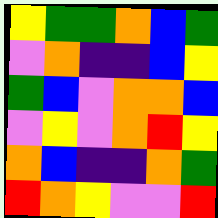[["yellow", "green", "green", "orange", "blue", "green"], ["violet", "orange", "indigo", "indigo", "blue", "yellow"], ["green", "blue", "violet", "orange", "orange", "blue"], ["violet", "yellow", "violet", "orange", "red", "yellow"], ["orange", "blue", "indigo", "indigo", "orange", "green"], ["red", "orange", "yellow", "violet", "violet", "red"]]